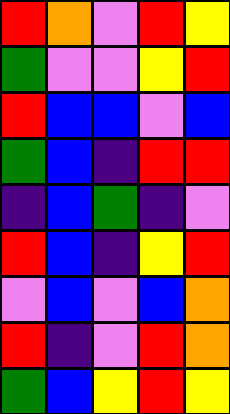[["red", "orange", "violet", "red", "yellow"], ["green", "violet", "violet", "yellow", "red"], ["red", "blue", "blue", "violet", "blue"], ["green", "blue", "indigo", "red", "red"], ["indigo", "blue", "green", "indigo", "violet"], ["red", "blue", "indigo", "yellow", "red"], ["violet", "blue", "violet", "blue", "orange"], ["red", "indigo", "violet", "red", "orange"], ["green", "blue", "yellow", "red", "yellow"]]